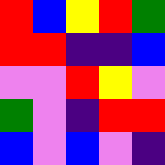[["red", "blue", "yellow", "red", "green"], ["red", "red", "indigo", "indigo", "blue"], ["violet", "violet", "red", "yellow", "violet"], ["green", "violet", "indigo", "red", "red"], ["blue", "violet", "blue", "violet", "indigo"]]